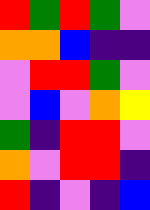[["red", "green", "red", "green", "violet"], ["orange", "orange", "blue", "indigo", "indigo"], ["violet", "red", "red", "green", "violet"], ["violet", "blue", "violet", "orange", "yellow"], ["green", "indigo", "red", "red", "violet"], ["orange", "violet", "red", "red", "indigo"], ["red", "indigo", "violet", "indigo", "blue"]]